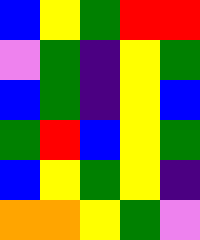[["blue", "yellow", "green", "red", "red"], ["violet", "green", "indigo", "yellow", "green"], ["blue", "green", "indigo", "yellow", "blue"], ["green", "red", "blue", "yellow", "green"], ["blue", "yellow", "green", "yellow", "indigo"], ["orange", "orange", "yellow", "green", "violet"]]